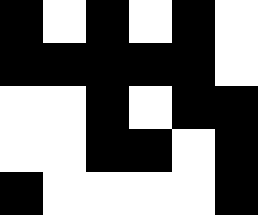[["black", "white", "black", "white", "black", "white"], ["black", "black", "black", "black", "black", "white"], ["white", "white", "black", "white", "black", "black"], ["white", "white", "black", "black", "white", "black"], ["black", "white", "white", "white", "white", "black"]]